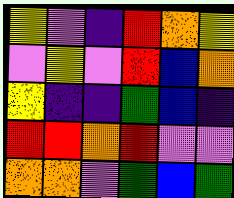[["yellow", "violet", "indigo", "red", "orange", "yellow"], ["violet", "yellow", "violet", "red", "blue", "orange"], ["yellow", "indigo", "indigo", "green", "blue", "indigo"], ["red", "red", "orange", "red", "violet", "violet"], ["orange", "orange", "violet", "green", "blue", "green"]]